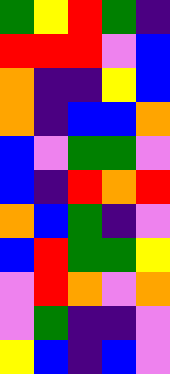[["green", "yellow", "red", "green", "indigo"], ["red", "red", "red", "violet", "blue"], ["orange", "indigo", "indigo", "yellow", "blue"], ["orange", "indigo", "blue", "blue", "orange"], ["blue", "violet", "green", "green", "violet"], ["blue", "indigo", "red", "orange", "red"], ["orange", "blue", "green", "indigo", "violet"], ["blue", "red", "green", "green", "yellow"], ["violet", "red", "orange", "violet", "orange"], ["violet", "green", "indigo", "indigo", "violet"], ["yellow", "blue", "indigo", "blue", "violet"]]